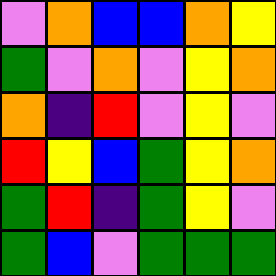[["violet", "orange", "blue", "blue", "orange", "yellow"], ["green", "violet", "orange", "violet", "yellow", "orange"], ["orange", "indigo", "red", "violet", "yellow", "violet"], ["red", "yellow", "blue", "green", "yellow", "orange"], ["green", "red", "indigo", "green", "yellow", "violet"], ["green", "blue", "violet", "green", "green", "green"]]